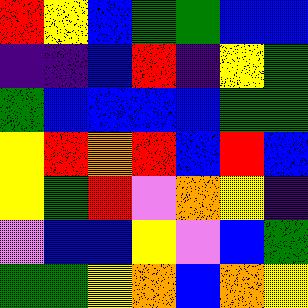[["red", "yellow", "blue", "green", "green", "blue", "blue"], ["indigo", "indigo", "blue", "red", "indigo", "yellow", "green"], ["green", "blue", "blue", "blue", "blue", "green", "green"], ["yellow", "red", "orange", "red", "blue", "red", "blue"], ["yellow", "green", "red", "violet", "orange", "yellow", "indigo"], ["violet", "blue", "blue", "yellow", "violet", "blue", "green"], ["green", "green", "yellow", "orange", "blue", "orange", "yellow"]]